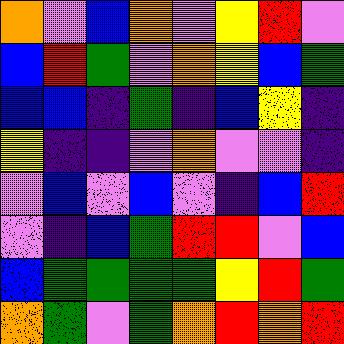[["orange", "violet", "blue", "orange", "violet", "yellow", "red", "violet"], ["blue", "red", "green", "violet", "orange", "yellow", "blue", "green"], ["blue", "blue", "indigo", "green", "indigo", "blue", "yellow", "indigo"], ["yellow", "indigo", "indigo", "violet", "orange", "violet", "violet", "indigo"], ["violet", "blue", "violet", "blue", "violet", "indigo", "blue", "red"], ["violet", "indigo", "blue", "green", "red", "red", "violet", "blue"], ["blue", "green", "green", "green", "green", "yellow", "red", "green"], ["orange", "green", "violet", "green", "orange", "red", "orange", "red"]]